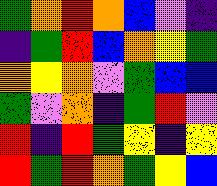[["green", "orange", "red", "orange", "blue", "violet", "indigo"], ["indigo", "green", "red", "blue", "orange", "yellow", "green"], ["orange", "yellow", "orange", "violet", "green", "blue", "blue"], ["green", "violet", "orange", "indigo", "green", "red", "violet"], ["red", "indigo", "red", "green", "yellow", "indigo", "yellow"], ["red", "green", "red", "orange", "green", "yellow", "blue"]]